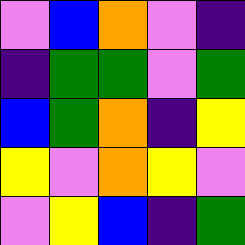[["violet", "blue", "orange", "violet", "indigo"], ["indigo", "green", "green", "violet", "green"], ["blue", "green", "orange", "indigo", "yellow"], ["yellow", "violet", "orange", "yellow", "violet"], ["violet", "yellow", "blue", "indigo", "green"]]